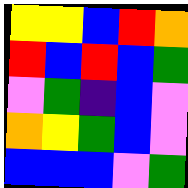[["yellow", "yellow", "blue", "red", "orange"], ["red", "blue", "red", "blue", "green"], ["violet", "green", "indigo", "blue", "violet"], ["orange", "yellow", "green", "blue", "violet"], ["blue", "blue", "blue", "violet", "green"]]